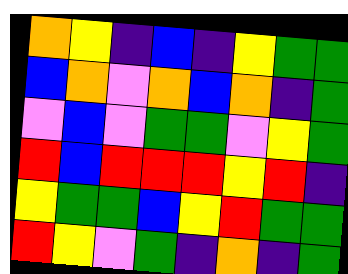[["orange", "yellow", "indigo", "blue", "indigo", "yellow", "green", "green"], ["blue", "orange", "violet", "orange", "blue", "orange", "indigo", "green"], ["violet", "blue", "violet", "green", "green", "violet", "yellow", "green"], ["red", "blue", "red", "red", "red", "yellow", "red", "indigo"], ["yellow", "green", "green", "blue", "yellow", "red", "green", "green"], ["red", "yellow", "violet", "green", "indigo", "orange", "indigo", "green"]]